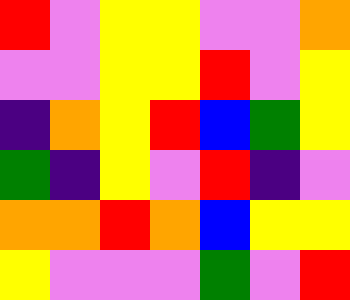[["red", "violet", "yellow", "yellow", "violet", "violet", "orange"], ["violet", "violet", "yellow", "yellow", "red", "violet", "yellow"], ["indigo", "orange", "yellow", "red", "blue", "green", "yellow"], ["green", "indigo", "yellow", "violet", "red", "indigo", "violet"], ["orange", "orange", "red", "orange", "blue", "yellow", "yellow"], ["yellow", "violet", "violet", "violet", "green", "violet", "red"]]